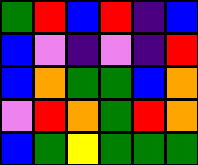[["green", "red", "blue", "red", "indigo", "blue"], ["blue", "violet", "indigo", "violet", "indigo", "red"], ["blue", "orange", "green", "green", "blue", "orange"], ["violet", "red", "orange", "green", "red", "orange"], ["blue", "green", "yellow", "green", "green", "green"]]